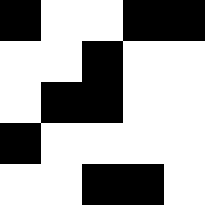[["black", "white", "white", "black", "black"], ["white", "white", "black", "white", "white"], ["white", "black", "black", "white", "white"], ["black", "white", "white", "white", "white"], ["white", "white", "black", "black", "white"]]